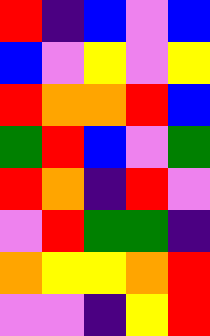[["red", "indigo", "blue", "violet", "blue"], ["blue", "violet", "yellow", "violet", "yellow"], ["red", "orange", "orange", "red", "blue"], ["green", "red", "blue", "violet", "green"], ["red", "orange", "indigo", "red", "violet"], ["violet", "red", "green", "green", "indigo"], ["orange", "yellow", "yellow", "orange", "red"], ["violet", "violet", "indigo", "yellow", "red"]]